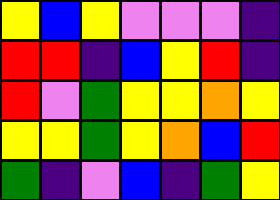[["yellow", "blue", "yellow", "violet", "violet", "violet", "indigo"], ["red", "red", "indigo", "blue", "yellow", "red", "indigo"], ["red", "violet", "green", "yellow", "yellow", "orange", "yellow"], ["yellow", "yellow", "green", "yellow", "orange", "blue", "red"], ["green", "indigo", "violet", "blue", "indigo", "green", "yellow"]]